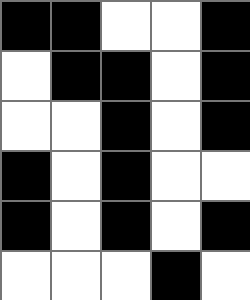[["black", "black", "white", "white", "black"], ["white", "black", "black", "white", "black"], ["white", "white", "black", "white", "black"], ["black", "white", "black", "white", "white"], ["black", "white", "black", "white", "black"], ["white", "white", "white", "black", "white"]]